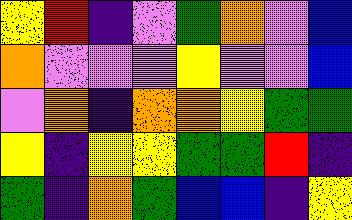[["yellow", "red", "indigo", "violet", "green", "orange", "violet", "blue"], ["orange", "violet", "violet", "violet", "yellow", "violet", "violet", "blue"], ["violet", "orange", "indigo", "orange", "orange", "yellow", "green", "green"], ["yellow", "indigo", "yellow", "yellow", "green", "green", "red", "indigo"], ["green", "indigo", "orange", "green", "blue", "blue", "indigo", "yellow"]]